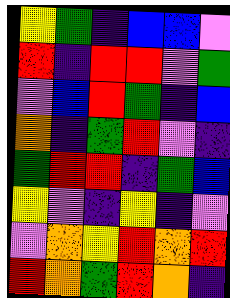[["yellow", "green", "indigo", "blue", "blue", "violet"], ["red", "indigo", "red", "red", "violet", "green"], ["violet", "blue", "red", "green", "indigo", "blue"], ["orange", "indigo", "green", "red", "violet", "indigo"], ["green", "red", "red", "indigo", "green", "blue"], ["yellow", "violet", "indigo", "yellow", "indigo", "violet"], ["violet", "orange", "yellow", "red", "orange", "red"], ["red", "orange", "green", "red", "orange", "indigo"]]